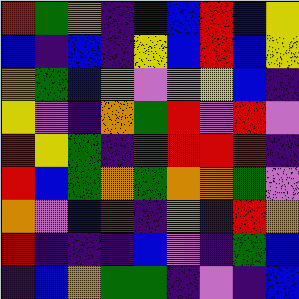[["red", "green", "orange", "indigo", "blue", "blue", "red", "blue", "yellow"], ["blue", "indigo", "blue", "indigo", "yellow", "blue", "red", "blue", "yellow"], ["orange", "green", "blue", "orange", "violet", "violet", "yellow", "blue", "indigo"], ["yellow", "violet", "indigo", "orange", "green", "red", "violet", "red", "violet"], ["red", "yellow", "green", "indigo", "red", "red", "red", "red", "indigo"], ["red", "blue", "green", "orange", "green", "orange", "orange", "green", "violet"], ["orange", "violet", "blue", "red", "indigo", "orange", "indigo", "red", "orange"], ["red", "indigo", "indigo", "indigo", "blue", "violet", "indigo", "green", "blue"], ["indigo", "blue", "orange", "green", "green", "indigo", "violet", "indigo", "blue"]]